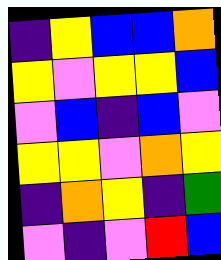[["indigo", "yellow", "blue", "blue", "orange"], ["yellow", "violet", "yellow", "yellow", "blue"], ["violet", "blue", "indigo", "blue", "violet"], ["yellow", "yellow", "violet", "orange", "yellow"], ["indigo", "orange", "yellow", "indigo", "green"], ["violet", "indigo", "violet", "red", "blue"]]